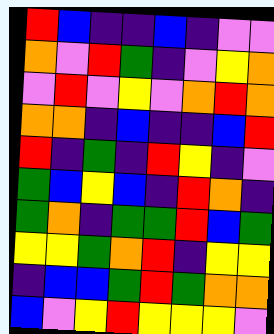[["red", "blue", "indigo", "indigo", "blue", "indigo", "violet", "violet"], ["orange", "violet", "red", "green", "indigo", "violet", "yellow", "orange"], ["violet", "red", "violet", "yellow", "violet", "orange", "red", "orange"], ["orange", "orange", "indigo", "blue", "indigo", "indigo", "blue", "red"], ["red", "indigo", "green", "indigo", "red", "yellow", "indigo", "violet"], ["green", "blue", "yellow", "blue", "indigo", "red", "orange", "indigo"], ["green", "orange", "indigo", "green", "green", "red", "blue", "green"], ["yellow", "yellow", "green", "orange", "red", "indigo", "yellow", "yellow"], ["indigo", "blue", "blue", "green", "red", "green", "orange", "orange"], ["blue", "violet", "yellow", "red", "yellow", "yellow", "yellow", "violet"]]